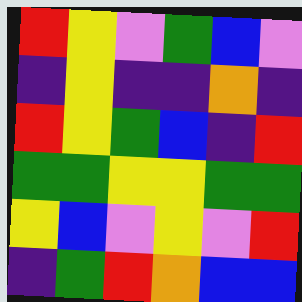[["red", "yellow", "violet", "green", "blue", "violet"], ["indigo", "yellow", "indigo", "indigo", "orange", "indigo"], ["red", "yellow", "green", "blue", "indigo", "red"], ["green", "green", "yellow", "yellow", "green", "green"], ["yellow", "blue", "violet", "yellow", "violet", "red"], ["indigo", "green", "red", "orange", "blue", "blue"]]